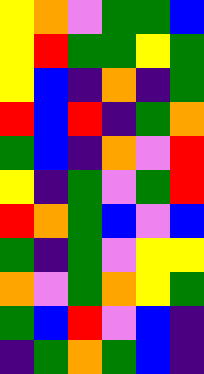[["yellow", "orange", "violet", "green", "green", "blue"], ["yellow", "red", "green", "green", "yellow", "green"], ["yellow", "blue", "indigo", "orange", "indigo", "green"], ["red", "blue", "red", "indigo", "green", "orange"], ["green", "blue", "indigo", "orange", "violet", "red"], ["yellow", "indigo", "green", "violet", "green", "red"], ["red", "orange", "green", "blue", "violet", "blue"], ["green", "indigo", "green", "violet", "yellow", "yellow"], ["orange", "violet", "green", "orange", "yellow", "green"], ["green", "blue", "red", "violet", "blue", "indigo"], ["indigo", "green", "orange", "green", "blue", "indigo"]]